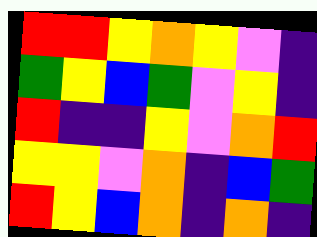[["red", "red", "yellow", "orange", "yellow", "violet", "indigo"], ["green", "yellow", "blue", "green", "violet", "yellow", "indigo"], ["red", "indigo", "indigo", "yellow", "violet", "orange", "red"], ["yellow", "yellow", "violet", "orange", "indigo", "blue", "green"], ["red", "yellow", "blue", "orange", "indigo", "orange", "indigo"]]